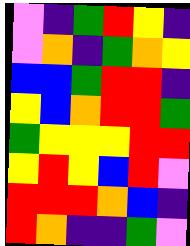[["violet", "indigo", "green", "red", "yellow", "indigo"], ["violet", "orange", "indigo", "green", "orange", "yellow"], ["blue", "blue", "green", "red", "red", "indigo"], ["yellow", "blue", "orange", "red", "red", "green"], ["green", "yellow", "yellow", "yellow", "red", "red"], ["yellow", "red", "yellow", "blue", "red", "violet"], ["red", "red", "red", "orange", "blue", "indigo"], ["red", "orange", "indigo", "indigo", "green", "violet"]]